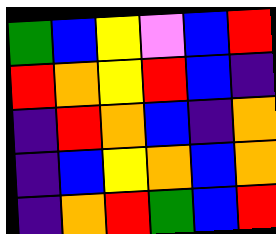[["green", "blue", "yellow", "violet", "blue", "red"], ["red", "orange", "yellow", "red", "blue", "indigo"], ["indigo", "red", "orange", "blue", "indigo", "orange"], ["indigo", "blue", "yellow", "orange", "blue", "orange"], ["indigo", "orange", "red", "green", "blue", "red"]]